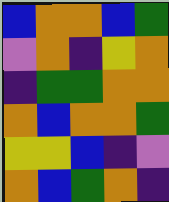[["blue", "orange", "orange", "blue", "green"], ["violet", "orange", "indigo", "yellow", "orange"], ["indigo", "green", "green", "orange", "orange"], ["orange", "blue", "orange", "orange", "green"], ["yellow", "yellow", "blue", "indigo", "violet"], ["orange", "blue", "green", "orange", "indigo"]]